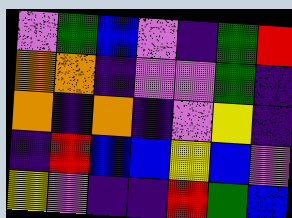[["violet", "green", "blue", "violet", "indigo", "green", "red"], ["orange", "orange", "indigo", "violet", "violet", "green", "indigo"], ["orange", "indigo", "orange", "indigo", "violet", "yellow", "indigo"], ["indigo", "red", "blue", "blue", "yellow", "blue", "violet"], ["yellow", "violet", "indigo", "indigo", "red", "green", "blue"]]